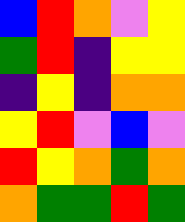[["blue", "red", "orange", "violet", "yellow"], ["green", "red", "indigo", "yellow", "yellow"], ["indigo", "yellow", "indigo", "orange", "orange"], ["yellow", "red", "violet", "blue", "violet"], ["red", "yellow", "orange", "green", "orange"], ["orange", "green", "green", "red", "green"]]